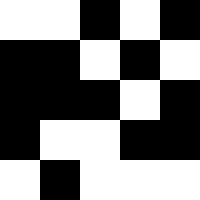[["white", "white", "black", "white", "black"], ["black", "black", "white", "black", "white"], ["black", "black", "black", "white", "black"], ["black", "white", "white", "black", "black"], ["white", "black", "white", "white", "white"]]